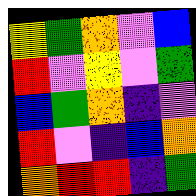[["yellow", "green", "orange", "violet", "blue"], ["red", "violet", "yellow", "violet", "green"], ["blue", "green", "orange", "indigo", "violet"], ["red", "violet", "indigo", "blue", "orange"], ["orange", "red", "red", "indigo", "green"]]